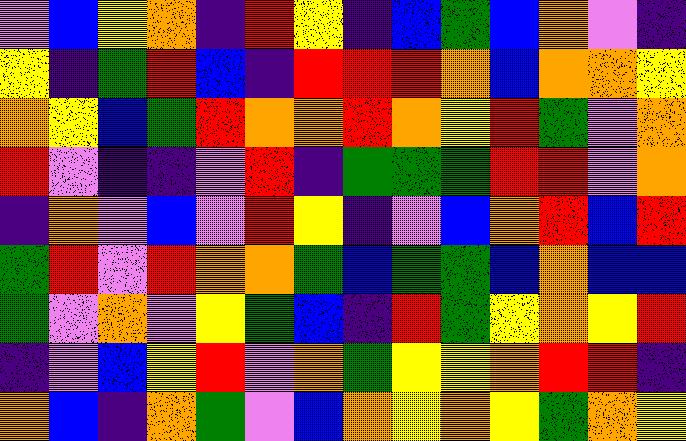[["violet", "blue", "yellow", "orange", "indigo", "red", "yellow", "indigo", "blue", "green", "blue", "orange", "violet", "indigo"], ["yellow", "indigo", "green", "red", "blue", "indigo", "red", "red", "red", "orange", "blue", "orange", "orange", "yellow"], ["orange", "yellow", "blue", "green", "red", "orange", "orange", "red", "orange", "yellow", "red", "green", "violet", "orange"], ["red", "violet", "indigo", "indigo", "violet", "red", "indigo", "green", "green", "green", "red", "red", "violet", "orange"], ["indigo", "orange", "violet", "blue", "violet", "red", "yellow", "indigo", "violet", "blue", "orange", "red", "blue", "red"], ["green", "red", "violet", "red", "orange", "orange", "green", "blue", "green", "green", "blue", "orange", "blue", "blue"], ["green", "violet", "orange", "violet", "yellow", "green", "blue", "indigo", "red", "green", "yellow", "orange", "yellow", "red"], ["indigo", "violet", "blue", "yellow", "red", "violet", "orange", "green", "yellow", "yellow", "orange", "red", "red", "indigo"], ["orange", "blue", "indigo", "orange", "green", "violet", "blue", "orange", "yellow", "orange", "yellow", "green", "orange", "yellow"]]